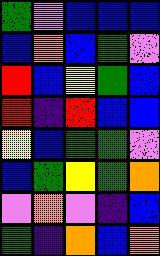[["green", "violet", "blue", "blue", "blue"], ["blue", "orange", "blue", "green", "violet"], ["red", "blue", "yellow", "green", "blue"], ["red", "indigo", "red", "blue", "blue"], ["yellow", "blue", "green", "green", "violet"], ["blue", "green", "yellow", "green", "orange"], ["violet", "orange", "violet", "indigo", "blue"], ["green", "indigo", "orange", "blue", "orange"]]